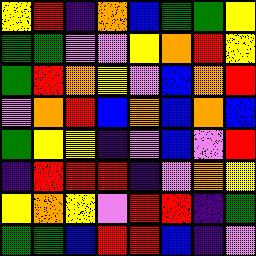[["yellow", "red", "indigo", "orange", "blue", "green", "green", "yellow"], ["green", "green", "violet", "violet", "yellow", "orange", "red", "yellow"], ["green", "red", "orange", "yellow", "violet", "blue", "orange", "red"], ["violet", "orange", "red", "blue", "orange", "blue", "orange", "blue"], ["green", "yellow", "yellow", "indigo", "violet", "blue", "violet", "red"], ["indigo", "red", "red", "red", "indigo", "violet", "orange", "yellow"], ["yellow", "orange", "yellow", "violet", "red", "red", "indigo", "green"], ["green", "green", "blue", "red", "red", "blue", "indigo", "violet"]]